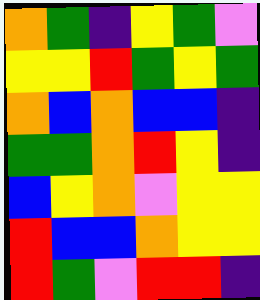[["orange", "green", "indigo", "yellow", "green", "violet"], ["yellow", "yellow", "red", "green", "yellow", "green"], ["orange", "blue", "orange", "blue", "blue", "indigo"], ["green", "green", "orange", "red", "yellow", "indigo"], ["blue", "yellow", "orange", "violet", "yellow", "yellow"], ["red", "blue", "blue", "orange", "yellow", "yellow"], ["red", "green", "violet", "red", "red", "indigo"]]